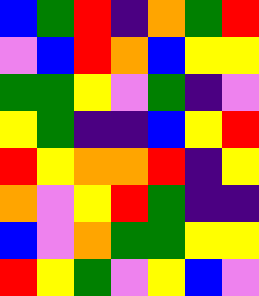[["blue", "green", "red", "indigo", "orange", "green", "red"], ["violet", "blue", "red", "orange", "blue", "yellow", "yellow"], ["green", "green", "yellow", "violet", "green", "indigo", "violet"], ["yellow", "green", "indigo", "indigo", "blue", "yellow", "red"], ["red", "yellow", "orange", "orange", "red", "indigo", "yellow"], ["orange", "violet", "yellow", "red", "green", "indigo", "indigo"], ["blue", "violet", "orange", "green", "green", "yellow", "yellow"], ["red", "yellow", "green", "violet", "yellow", "blue", "violet"]]